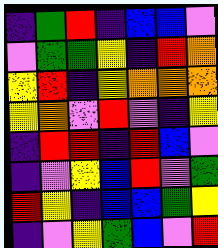[["indigo", "green", "red", "indigo", "blue", "blue", "violet"], ["violet", "green", "green", "yellow", "indigo", "red", "orange"], ["yellow", "red", "indigo", "yellow", "orange", "orange", "orange"], ["yellow", "orange", "violet", "red", "violet", "indigo", "yellow"], ["indigo", "red", "red", "indigo", "red", "blue", "violet"], ["indigo", "violet", "yellow", "blue", "red", "violet", "green"], ["red", "yellow", "indigo", "blue", "blue", "green", "yellow"], ["indigo", "violet", "yellow", "green", "blue", "violet", "red"]]